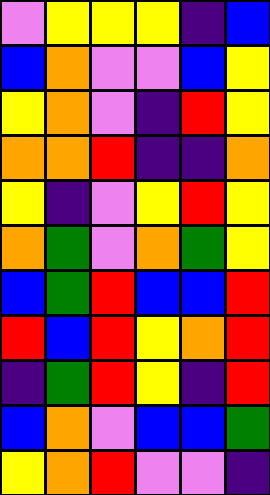[["violet", "yellow", "yellow", "yellow", "indigo", "blue"], ["blue", "orange", "violet", "violet", "blue", "yellow"], ["yellow", "orange", "violet", "indigo", "red", "yellow"], ["orange", "orange", "red", "indigo", "indigo", "orange"], ["yellow", "indigo", "violet", "yellow", "red", "yellow"], ["orange", "green", "violet", "orange", "green", "yellow"], ["blue", "green", "red", "blue", "blue", "red"], ["red", "blue", "red", "yellow", "orange", "red"], ["indigo", "green", "red", "yellow", "indigo", "red"], ["blue", "orange", "violet", "blue", "blue", "green"], ["yellow", "orange", "red", "violet", "violet", "indigo"]]